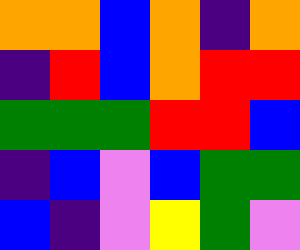[["orange", "orange", "blue", "orange", "indigo", "orange"], ["indigo", "red", "blue", "orange", "red", "red"], ["green", "green", "green", "red", "red", "blue"], ["indigo", "blue", "violet", "blue", "green", "green"], ["blue", "indigo", "violet", "yellow", "green", "violet"]]